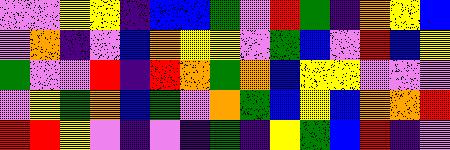[["violet", "violet", "yellow", "yellow", "indigo", "blue", "blue", "green", "violet", "red", "green", "indigo", "orange", "yellow", "blue"], ["violet", "orange", "indigo", "violet", "blue", "orange", "yellow", "yellow", "violet", "green", "blue", "violet", "red", "blue", "yellow"], ["green", "violet", "violet", "red", "indigo", "red", "orange", "green", "orange", "blue", "yellow", "yellow", "violet", "violet", "violet"], ["violet", "yellow", "green", "orange", "blue", "green", "violet", "orange", "green", "blue", "yellow", "blue", "orange", "orange", "red"], ["red", "red", "yellow", "violet", "indigo", "violet", "indigo", "green", "indigo", "yellow", "green", "blue", "red", "indigo", "violet"]]